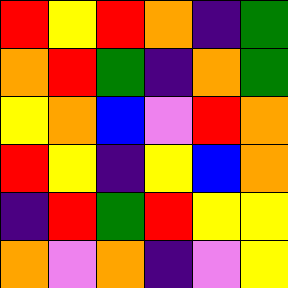[["red", "yellow", "red", "orange", "indigo", "green"], ["orange", "red", "green", "indigo", "orange", "green"], ["yellow", "orange", "blue", "violet", "red", "orange"], ["red", "yellow", "indigo", "yellow", "blue", "orange"], ["indigo", "red", "green", "red", "yellow", "yellow"], ["orange", "violet", "orange", "indigo", "violet", "yellow"]]